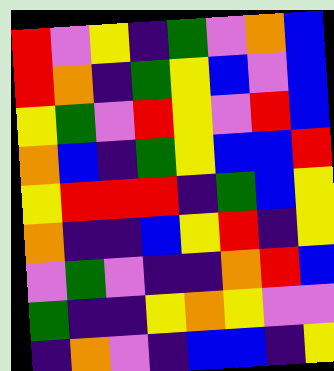[["red", "violet", "yellow", "indigo", "green", "violet", "orange", "blue"], ["red", "orange", "indigo", "green", "yellow", "blue", "violet", "blue"], ["yellow", "green", "violet", "red", "yellow", "violet", "red", "blue"], ["orange", "blue", "indigo", "green", "yellow", "blue", "blue", "red"], ["yellow", "red", "red", "red", "indigo", "green", "blue", "yellow"], ["orange", "indigo", "indigo", "blue", "yellow", "red", "indigo", "yellow"], ["violet", "green", "violet", "indigo", "indigo", "orange", "red", "blue"], ["green", "indigo", "indigo", "yellow", "orange", "yellow", "violet", "violet"], ["indigo", "orange", "violet", "indigo", "blue", "blue", "indigo", "yellow"]]